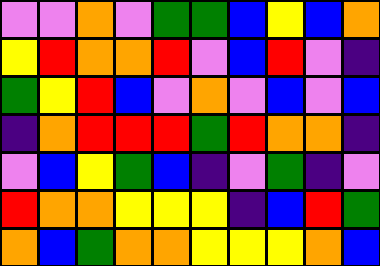[["violet", "violet", "orange", "violet", "green", "green", "blue", "yellow", "blue", "orange"], ["yellow", "red", "orange", "orange", "red", "violet", "blue", "red", "violet", "indigo"], ["green", "yellow", "red", "blue", "violet", "orange", "violet", "blue", "violet", "blue"], ["indigo", "orange", "red", "red", "red", "green", "red", "orange", "orange", "indigo"], ["violet", "blue", "yellow", "green", "blue", "indigo", "violet", "green", "indigo", "violet"], ["red", "orange", "orange", "yellow", "yellow", "yellow", "indigo", "blue", "red", "green"], ["orange", "blue", "green", "orange", "orange", "yellow", "yellow", "yellow", "orange", "blue"]]